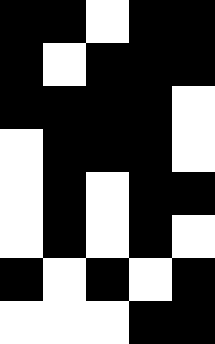[["black", "black", "white", "black", "black"], ["black", "white", "black", "black", "black"], ["black", "black", "black", "black", "white"], ["white", "black", "black", "black", "white"], ["white", "black", "white", "black", "black"], ["white", "black", "white", "black", "white"], ["black", "white", "black", "white", "black"], ["white", "white", "white", "black", "black"]]